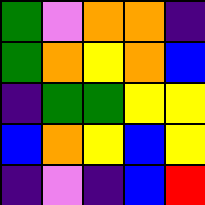[["green", "violet", "orange", "orange", "indigo"], ["green", "orange", "yellow", "orange", "blue"], ["indigo", "green", "green", "yellow", "yellow"], ["blue", "orange", "yellow", "blue", "yellow"], ["indigo", "violet", "indigo", "blue", "red"]]